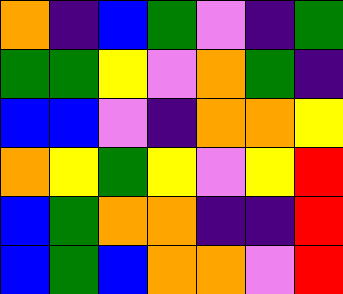[["orange", "indigo", "blue", "green", "violet", "indigo", "green"], ["green", "green", "yellow", "violet", "orange", "green", "indigo"], ["blue", "blue", "violet", "indigo", "orange", "orange", "yellow"], ["orange", "yellow", "green", "yellow", "violet", "yellow", "red"], ["blue", "green", "orange", "orange", "indigo", "indigo", "red"], ["blue", "green", "blue", "orange", "orange", "violet", "red"]]